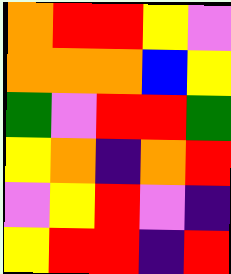[["orange", "red", "red", "yellow", "violet"], ["orange", "orange", "orange", "blue", "yellow"], ["green", "violet", "red", "red", "green"], ["yellow", "orange", "indigo", "orange", "red"], ["violet", "yellow", "red", "violet", "indigo"], ["yellow", "red", "red", "indigo", "red"]]